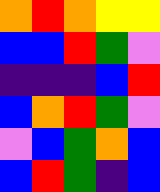[["orange", "red", "orange", "yellow", "yellow"], ["blue", "blue", "red", "green", "violet"], ["indigo", "indigo", "indigo", "blue", "red"], ["blue", "orange", "red", "green", "violet"], ["violet", "blue", "green", "orange", "blue"], ["blue", "red", "green", "indigo", "blue"]]